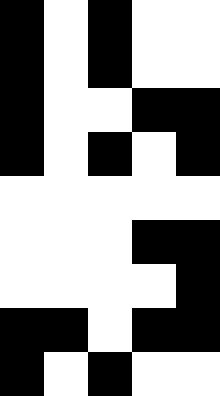[["black", "white", "black", "white", "white"], ["black", "white", "black", "white", "white"], ["black", "white", "white", "black", "black"], ["black", "white", "black", "white", "black"], ["white", "white", "white", "white", "white"], ["white", "white", "white", "black", "black"], ["white", "white", "white", "white", "black"], ["black", "black", "white", "black", "black"], ["black", "white", "black", "white", "white"]]